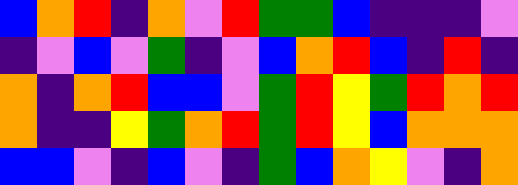[["blue", "orange", "red", "indigo", "orange", "violet", "red", "green", "green", "blue", "indigo", "indigo", "indigo", "violet"], ["indigo", "violet", "blue", "violet", "green", "indigo", "violet", "blue", "orange", "red", "blue", "indigo", "red", "indigo"], ["orange", "indigo", "orange", "red", "blue", "blue", "violet", "green", "red", "yellow", "green", "red", "orange", "red"], ["orange", "indigo", "indigo", "yellow", "green", "orange", "red", "green", "red", "yellow", "blue", "orange", "orange", "orange"], ["blue", "blue", "violet", "indigo", "blue", "violet", "indigo", "green", "blue", "orange", "yellow", "violet", "indigo", "orange"]]